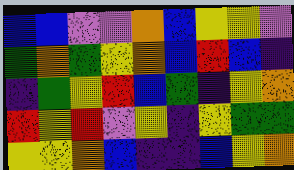[["blue", "blue", "violet", "violet", "orange", "blue", "yellow", "yellow", "violet"], ["green", "orange", "green", "yellow", "orange", "blue", "red", "blue", "indigo"], ["indigo", "green", "yellow", "red", "blue", "green", "indigo", "yellow", "orange"], ["red", "yellow", "red", "violet", "yellow", "indigo", "yellow", "green", "green"], ["yellow", "yellow", "orange", "blue", "indigo", "indigo", "blue", "yellow", "orange"]]